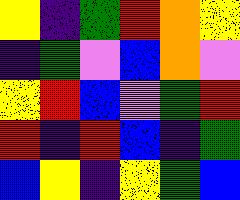[["yellow", "indigo", "green", "red", "orange", "yellow"], ["indigo", "green", "violet", "blue", "orange", "violet"], ["yellow", "red", "blue", "violet", "green", "red"], ["red", "indigo", "red", "blue", "indigo", "green"], ["blue", "yellow", "indigo", "yellow", "green", "blue"]]